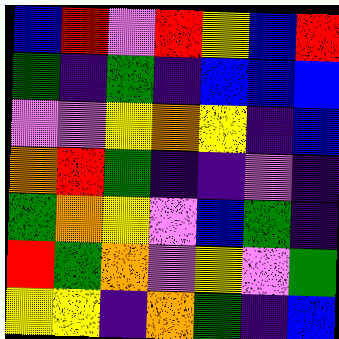[["blue", "red", "violet", "red", "yellow", "blue", "red"], ["green", "indigo", "green", "indigo", "blue", "blue", "blue"], ["violet", "violet", "yellow", "orange", "yellow", "indigo", "blue"], ["orange", "red", "green", "indigo", "indigo", "violet", "indigo"], ["green", "orange", "yellow", "violet", "blue", "green", "indigo"], ["red", "green", "orange", "violet", "yellow", "violet", "green"], ["yellow", "yellow", "indigo", "orange", "green", "indigo", "blue"]]